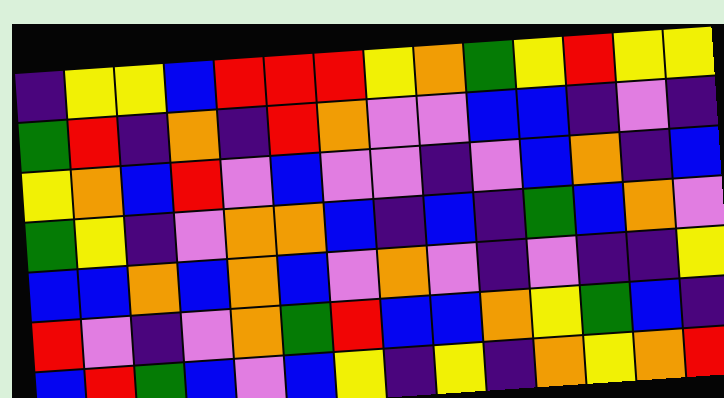[["indigo", "yellow", "yellow", "blue", "red", "red", "red", "yellow", "orange", "green", "yellow", "red", "yellow", "yellow"], ["green", "red", "indigo", "orange", "indigo", "red", "orange", "violet", "violet", "blue", "blue", "indigo", "violet", "indigo"], ["yellow", "orange", "blue", "red", "violet", "blue", "violet", "violet", "indigo", "violet", "blue", "orange", "indigo", "blue"], ["green", "yellow", "indigo", "violet", "orange", "orange", "blue", "indigo", "blue", "indigo", "green", "blue", "orange", "violet"], ["blue", "blue", "orange", "blue", "orange", "blue", "violet", "orange", "violet", "indigo", "violet", "indigo", "indigo", "yellow"], ["red", "violet", "indigo", "violet", "orange", "green", "red", "blue", "blue", "orange", "yellow", "green", "blue", "indigo"], ["blue", "red", "green", "blue", "violet", "blue", "yellow", "indigo", "yellow", "indigo", "orange", "yellow", "orange", "red"]]